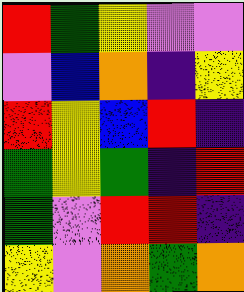[["red", "green", "yellow", "violet", "violet"], ["violet", "blue", "orange", "indigo", "yellow"], ["red", "yellow", "blue", "red", "indigo"], ["green", "yellow", "green", "indigo", "red"], ["green", "violet", "red", "red", "indigo"], ["yellow", "violet", "orange", "green", "orange"]]